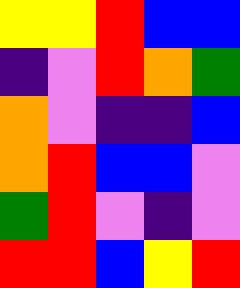[["yellow", "yellow", "red", "blue", "blue"], ["indigo", "violet", "red", "orange", "green"], ["orange", "violet", "indigo", "indigo", "blue"], ["orange", "red", "blue", "blue", "violet"], ["green", "red", "violet", "indigo", "violet"], ["red", "red", "blue", "yellow", "red"]]